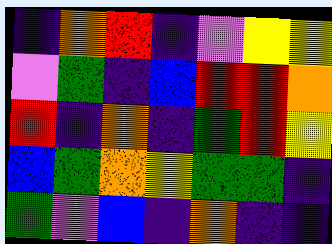[["indigo", "orange", "red", "indigo", "violet", "yellow", "yellow"], ["violet", "green", "indigo", "blue", "red", "red", "orange"], ["red", "indigo", "orange", "indigo", "green", "red", "yellow"], ["blue", "green", "orange", "yellow", "green", "green", "indigo"], ["green", "violet", "blue", "indigo", "orange", "indigo", "indigo"]]